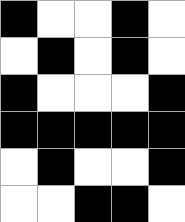[["black", "white", "white", "black", "white"], ["white", "black", "white", "black", "white"], ["black", "white", "white", "white", "black"], ["black", "black", "black", "black", "black"], ["white", "black", "white", "white", "black"], ["white", "white", "black", "black", "white"]]